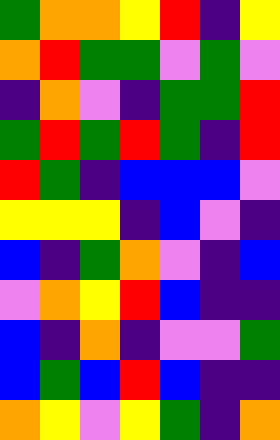[["green", "orange", "orange", "yellow", "red", "indigo", "yellow"], ["orange", "red", "green", "green", "violet", "green", "violet"], ["indigo", "orange", "violet", "indigo", "green", "green", "red"], ["green", "red", "green", "red", "green", "indigo", "red"], ["red", "green", "indigo", "blue", "blue", "blue", "violet"], ["yellow", "yellow", "yellow", "indigo", "blue", "violet", "indigo"], ["blue", "indigo", "green", "orange", "violet", "indigo", "blue"], ["violet", "orange", "yellow", "red", "blue", "indigo", "indigo"], ["blue", "indigo", "orange", "indigo", "violet", "violet", "green"], ["blue", "green", "blue", "red", "blue", "indigo", "indigo"], ["orange", "yellow", "violet", "yellow", "green", "indigo", "orange"]]